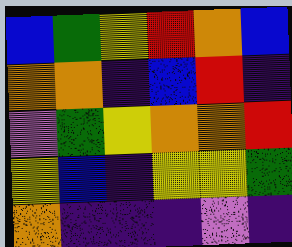[["blue", "green", "yellow", "red", "orange", "blue"], ["orange", "orange", "indigo", "blue", "red", "indigo"], ["violet", "green", "yellow", "orange", "orange", "red"], ["yellow", "blue", "indigo", "yellow", "yellow", "green"], ["orange", "indigo", "indigo", "indigo", "violet", "indigo"]]